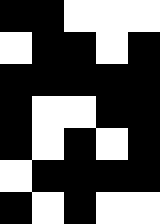[["black", "black", "white", "white", "white"], ["white", "black", "black", "white", "black"], ["black", "black", "black", "black", "black"], ["black", "white", "white", "black", "black"], ["black", "white", "black", "white", "black"], ["white", "black", "black", "black", "black"], ["black", "white", "black", "white", "white"]]